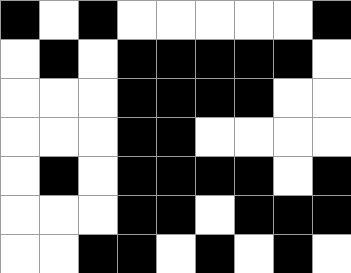[["black", "white", "black", "white", "white", "white", "white", "white", "black"], ["white", "black", "white", "black", "black", "black", "black", "black", "white"], ["white", "white", "white", "black", "black", "black", "black", "white", "white"], ["white", "white", "white", "black", "black", "white", "white", "white", "white"], ["white", "black", "white", "black", "black", "black", "black", "white", "black"], ["white", "white", "white", "black", "black", "white", "black", "black", "black"], ["white", "white", "black", "black", "white", "black", "white", "black", "white"]]